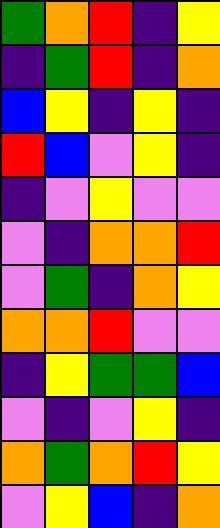[["green", "orange", "red", "indigo", "yellow"], ["indigo", "green", "red", "indigo", "orange"], ["blue", "yellow", "indigo", "yellow", "indigo"], ["red", "blue", "violet", "yellow", "indigo"], ["indigo", "violet", "yellow", "violet", "violet"], ["violet", "indigo", "orange", "orange", "red"], ["violet", "green", "indigo", "orange", "yellow"], ["orange", "orange", "red", "violet", "violet"], ["indigo", "yellow", "green", "green", "blue"], ["violet", "indigo", "violet", "yellow", "indigo"], ["orange", "green", "orange", "red", "yellow"], ["violet", "yellow", "blue", "indigo", "orange"]]